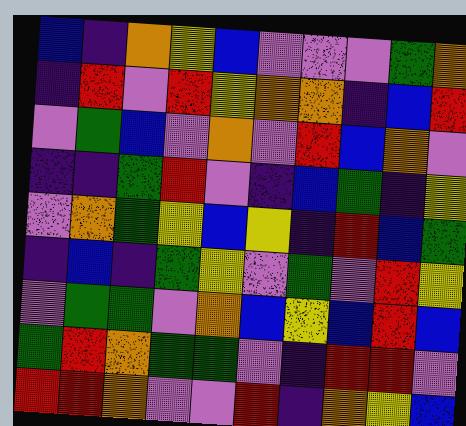[["blue", "indigo", "orange", "yellow", "blue", "violet", "violet", "violet", "green", "orange"], ["indigo", "red", "violet", "red", "yellow", "orange", "orange", "indigo", "blue", "red"], ["violet", "green", "blue", "violet", "orange", "violet", "red", "blue", "orange", "violet"], ["indigo", "indigo", "green", "red", "violet", "indigo", "blue", "green", "indigo", "yellow"], ["violet", "orange", "green", "yellow", "blue", "yellow", "indigo", "red", "blue", "green"], ["indigo", "blue", "indigo", "green", "yellow", "violet", "green", "violet", "red", "yellow"], ["violet", "green", "green", "violet", "orange", "blue", "yellow", "blue", "red", "blue"], ["green", "red", "orange", "green", "green", "violet", "indigo", "red", "red", "violet"], ["red", "red", "orange", "violet", "violet", "red", "indigo", "orange", "yellow", "blue"]]